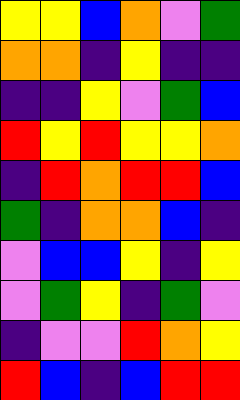[["yellow", "yellow", "blue", "orange", "violet", "green"], ["orange", "orange", "indigo", "yellow", "indigo", "indigo"], ["indigo", "indigo", "yellow", "violet", "green", "blue"], ["red", "yellow", "red", "yellow", "yellow", "orange"], ["indigo", "red", "orange", "red", "red", "blue"], ["green", "indigo", "orange", "orange", "blue", "indigo"], ["violet", "blue", "blue", "yellow", "indigo", "yellow"], ["violet", "green", "yellow", "indigo", "green", "violet"], ["indigo", "violet", "violet", "red", "orange", "yellow"], ["red", "blue", "indigo", "blue", "red", "red"]]